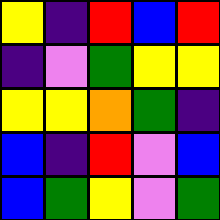[["yellow", "indigo", "red", "blue", "red"], ["indigo", "violet", "green", "yellow", "yellow"], ["yellow", "yellow", "orange", "green", "indigo"], ["blue", "indigo", "red", "violet", "blue"], ["blue", "green", "yellow", "violet", "green"]]